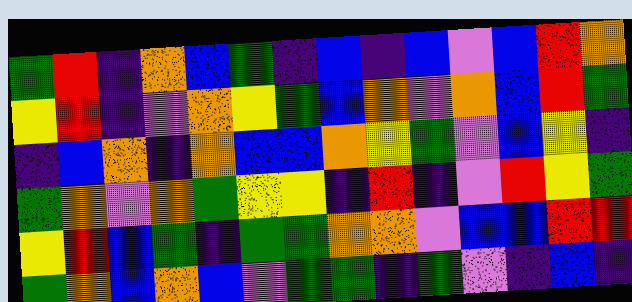[["green", "red", "indigo", "orange", "blue", "green", "indigo", "blue", "indigo", "blue", "violet", "blue", "red", "orange"], ["yellow", "red", "indigo", "violet", "orange", "yellow", "green", "blue", "orange", "violet", "orange", "blue", "red", "green"], ["indigo", "blue", "orange", "indigo", "orange", "blue", "blue", "orange", "yellow", "green", "violet", "blue", "yellow", "indigo"], ["green", "orange", "violet", "orange", "green", "yellow", "yellow", "indigo", "red", "indigo", "violet", "red", "yellow", "green"], ["yellow", "red", "blue", "green", "indigo", "green", "green", "orange", "orange", "violet", "blue", "blue", "red", "red"], ["green", "orange", "blue", "orange", "blue", "violet", "green", "green", "indigo", "green", "violet", "indigo", "blue", "indigo"]]